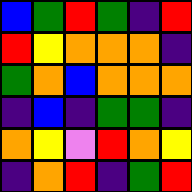[["blue", "green", "red", "green", "indigo", "red"], ["red", "yellow", "orange", "orange", "orange", "indigo"], ["green", "orange", "blue", "orange", "orange", "orange"], ["indigo", "blue", "indigo", "green", "green", "indigo"], ["orange", "yellow", "violet", "red", "orange", "yellow"], ["indigo", "orange", "red", "indigo", "green", "red"]]